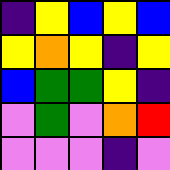[["indigo", "yellow", "blue", "yellow", "blue"], ["yellow", "orange", "yellow", "indigo", "yellow"], ["blue", "green", "green", "yellow", "indigo"], ["violet", "green", "violet", "orange", "red"], ["violet", "violet", "violet", "indigo", "violet"]]